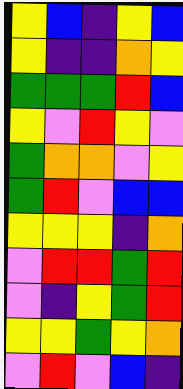[["yellow", "blue", "indigo", "yellow", "blue"], ["yellow", "indigo", "indigo", "orange", "yellow"], ["green", "green", "green", "red", "blue"], ["yellow", "violet", "red", "yellow", "violet"], ["green", "orange", "orange", "violet", "yellow"], ["green", "red", "violet", "blue", "blue"], ["yellow", "yellow", "yellow", "indigo", "orange"], ["violet", "red", "red", "green", "red"], ["violet", "indigo", "yellow", "green", "red"], ["yellow", "yellow", "green", "yellow", "orange"], ["violet", "red", "violet", "blue", "indigo"]]